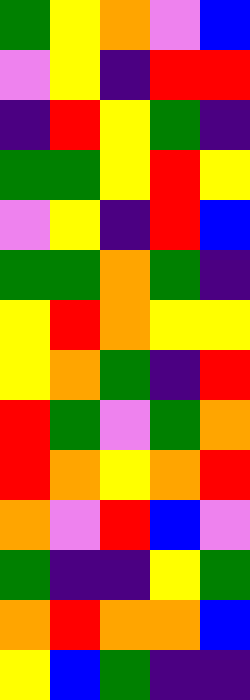[["green", "yellow", "orange", "violet", "blue"], ["violet", "yellow", "indigo", "red", "red"], ["indigo", "red", "yellow", "green", "indigo"], ["green", "green", "yellow", "red", "yellow"], ["violet", "yellow", "indigo", "red", "blue"], ["green", "green", "orange", "green", "indigo"], ["yellow", "red", "orange", "yellow", "yellow"], ["yellow", "orange", "green", "indigo", "red"], ["red", "green", "violet", "green", "orange"], ["red", "orange", "yellow", "orange", "red"], ["orange", "violet", "red", "blue", "violet"], ["green", "indigo", "indigo", "yellow", "green"], ["orange", "red", "orange", "orange", "blue"], ["yellow", "blue", "green", "indigo", "indigo"]]